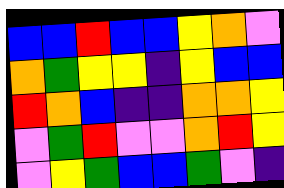[["blue", "blue", "red", "blue", "blue", "yellow", "orange", "violet"], ["orange", "green", "yellow", "yellow", "indigo", "yellow", "blue", "blue"], ["red", "orange", "blue", "indigo", "indigo", "orange", "orange", "yellow"], ["violet", "green", "red", "violet", "violet", "orange", "red", "yellow"], ["violet", "yellow", "green", "blue", "blue", "green", "violet", "indigo"]]